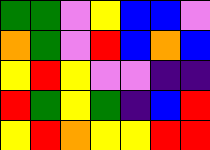[["green", "green", "violet", "yellow", "blue", "blue", "violet"], ["orange", "green", "violet", "red", "blue", "orange", "blue"], ["yellow", "red", "yellow", "violet", "violet", "indigo", "indigo"], ["red", "green", "yellow", "green", "indigo", "blue", "red"], ["yellow", "red", "orange", "yellow", "yellow", "red", "red"]]